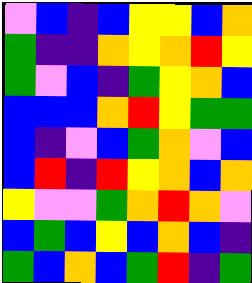[["violet", "blue", "indigo", "blue", "yellow", "yellow", "blue", "orange"], ["green", "indigo", "indigo", "orange", "yellow", "orange", "red", "yellow"], ["green", "violet", "blue", "indigo", "green", "yellow", "orange", "blue"], ["blue", "blue", "blue", "orange", "red", "yellow", "green", "green"], ["blue", "indigo", "violet", "blue", "green", "orange", "violet", "blue"], ["blue", "red", "indigo", "red", "yellow", "orange", "blue", "orange"], ["yellow", "violet", "violet", "green", "orange", "red", "orange", "violet"], ["blue", "green", "blue", "yellow", "blue", "orange", "blue", "indigo"], ["green", "blue", "orange", "blue", "green", "red", "indigo", "green"]]